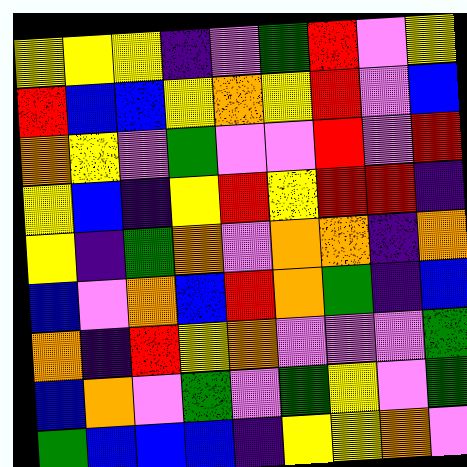[["yellow", "yellow", "yellow", "indigo", "violet", "green", "red", "violet", "yellow"], ["red", "blue", "blue", "yellow", "orange", "yellow", "red", "violet", "blue"], ["orange", "yellow", "violet", "green", "violet", "violet", "red", "violet", "red"], ["yellow", "blue", "indigo", "yellow", "red", "yellow", "red", "red", "indigo"], ["yellow", "indigo", "green", "orange", "violet", "orange", "orange", "indigo", "orange"], ["blue", "violet", "orange", "blue", "red", "orange", "green", "indigo", "blue"], ["orange", "indigo", "red", "yellow", "orange", "violet", "violet", "violet", "green"], ["blue", "orange", "violet", "green", "violet", "green", "yellow", "violet", "green"], ["green", "blue", "blue", "blue", "indigo", "yellow", "yellow", "orange", "violet"]]